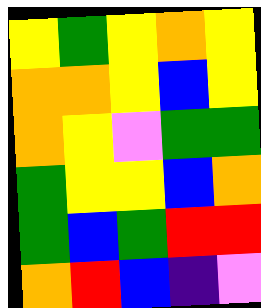[["yellow", "green", "yellow", "orange", "yellow"], ["orange", "orange", "yellow", "blue", "yellow"], ["orange", "yellow", "violet", "green", "green"], ["green", "yellow", "yellow", "blue", "orange"], ["green", "blue", "green", "red", "red"], ["orange", "red", "blue", "indigo", "violet"]]